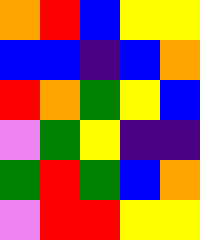[["orange", "red", "blue", "yellow", "yellow"], ["blue", "blue", "indigo", "blue", "orange"], ["red", "orange", "green", "yellow", "blue"], ["violet", "green", "yellow", "indigo", "indigo"], ["green", "red", "green", "blue", "orange"], ["violet", "red", "red", "yellow", "yellow"]]